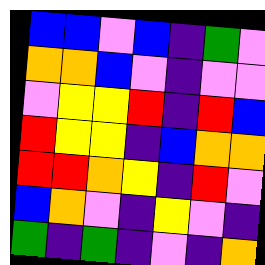[["blue", "blue", "violet", "blue", "indigo", "green", "violet"], ["orange", "orange", "blue", "violet", "indigo", "violet", "violet"], ["violet", "yellow", "yellow", "red", "indigo", "red", "blue"], ["red", "yellow", "yellow", "indigo", "blue", "orange", "orange"], ["red", "red", "orange", "yellow", "indigo", "red", "violet"], ["blue", "orange", "violet", "indigo", "yellow", "violet", "indigo"], ["green", "indigo", "green", "indigo", "violet", "indigo", "orange"]]